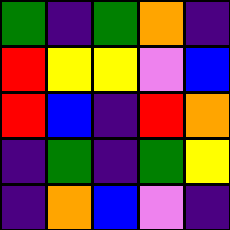[["green", "indigo", "green", "orange", "indigo"], ["red", "yellow", "yellow", "violet", "blue"], ["red", "blue", "indigo", "red", "orange"], ["indigo", "green", "indigo", "green", "yellow"], ["indigo", "orange", "blue", "violet", "indigo"]]